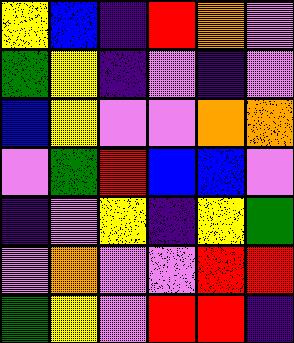[["yellow", "blue", "indigo", "red", "orange", "violet"], ["green", "yellow", "indigo", "violet", "indigo", "violet"], ["blue", "yellow", "violet", "violet", "orange", "orange"], ["violet", "green", "red", "blue", "blue", "violet"], ["indigo", "violet", "yellow", "indigo", "yellow", "green"], ["violet", "orange", "violet", "violet", "red", "red"], ["green", "yellow", "violet", "red", "red", "indigo"]]